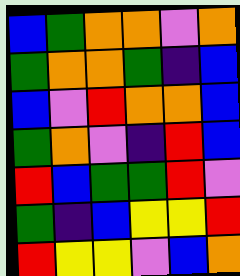[["blue", "green", "orange", "orange", "violet", "orange"], ["green", "orange", "orange", "green", "indigo", "blue"], ["blue", "violet", "red", "orange", "orange", "blue"], ["green", "orange", "violet", "indigo", "red", "blue"], ["red", "blue", "green", "green", "red", "violet"], ["green", "indigo", "blue", "yellow", "yellow", "red"], ["red", "yellow", "yellow", "violet", "blue", "orange"]]